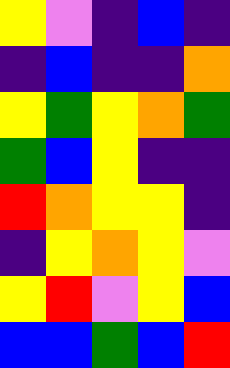[["yellow", "violet", "indigo", "blue", "indigo"], ["indigo", "blue", "indigo", "indigo", "orange"], ["yellow", "green", "yellow", "orange", "green"], ["green", "blue", "yellow", "indigo", "indigo"], ["red", "orange", "yellow", "yellow", "indigo"], ["indigo", "yellow", "orange", "yellow", "violet"], ["yellow", "red", "violet", "yellow", "blue"], ["blue", "blue", "green", "blue", "red"]]